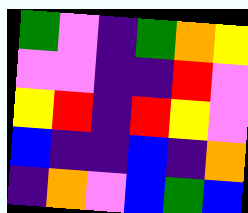[["green", "violet", "indigo", "green", "orange", "yellow"], ["violet", "violet", "indigo", "indigo", "red", "violet"], ["yellow", "red", "indigo", "red", "yellow", "violet"], ["blue", "indigo", "indigo", "blue", "indigo", "orange"], ["indigo", "orange", "violet", "blue", "green", "blue"]]